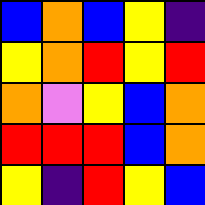[["blue", "orange", "blue", "yellow", "indigo"], ["yellow", "orange", "red", "yellow", "red"], ["orange", "violet", "yellow", "blue", "orange"], ["red", "red", "red", "blue", "orange"], ["yellow", "indigo", "red", "yellow", "blue"]]